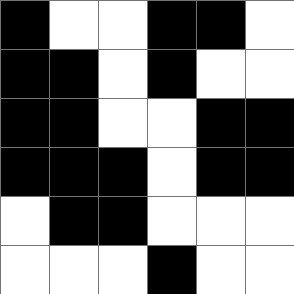[["black", "white", "white", "black", "black", "white"], ["black", "black", "white", "black", "white", "white"], ["black", "black", "white", "white", "black", "black"], ["black", "black", "black", "white", "black", "black"], ["white", "black", "black", "white", "white", "white"], ["white", "white", "white", "black", "white", "white"]]